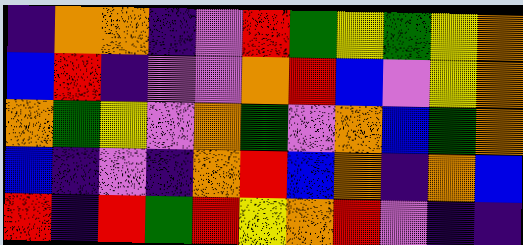[["indigo", "orange", "orange", "indigo", "violet", "red", "green", "yellow", "green", "yellow", "orange"], ["blue", "red", "indigo", "violet", "violet", "orange", "red", "blue", "violet", "yellow", "orange"], ["orange", "green", "yellow", "violet", "orange", "green", "violet", "orange", "blue", "green", "orange"], ["blue", "indigo", "violet", "indigo", "orange", "red", "blue", "orange", "indigo", "orange", "blue"], ["red", "indigo", "red", "green", "red", "yellow", "orange", "red", "violet", "indigo", "indigo"]]